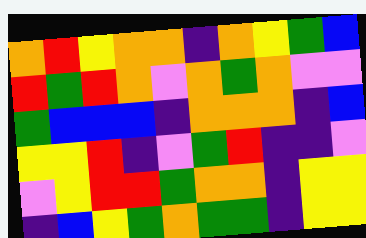[["orange", "red", "yellow", "orange", "orange", "indigo", "orange", "yellow", "green", "blue"], ["red", "green", "red", "orange", "violet", "orange", "green", "orange", "violet", "violet"], ["green", "blue", "blue", "blue", "indigo", "orange", "orange", "orange", "indigo", "blue"], ["yellow", "yellow", "red", "indigo", "violet", "green", "red", "indigo", "indigo", "violet"], ["violet", "yellow", "red", "red", "green", "orange", "orange", "indigo", "yellow", "yellow"], ["indigo", "blue", "yellow", "green", "orange", "green", "green", "indigo", "yellow", "yellow"]]